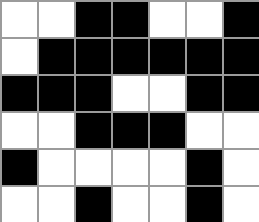[["white", "white", "black", "black", "white", "white", "black"], ["white", "black", "black", "black", "black", "black", "black"], ["black", "black", "black", "white", "white", "black", "black"], ["white", "white", "black", "black", "black", "white", "white"], ["black", "white", "white", "white", "white", "black", "white"], ["white", "white", "black", "white", "white", "black", "white"]]